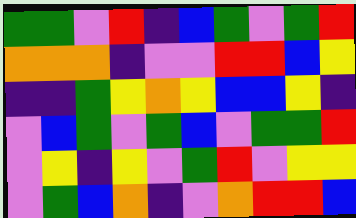[["green", "green", "violet", "red", "indigo", "blue", "green", "violet", "green", "red"], ["orange", "orange", "orange", "indigo", "violet", "violet", "red", "red", "blue", "yellow"], ["indigo", "indigo", "green", "yellow", "orange", "yellow", "blue", "blue", "yellow", "indigo"], ["violet", "blue", "green", "violet", "green", "blue", "violet", "green", "green", "red"], ["violet", "yellow", "indigo", "yellow", "violet", "green", "red", "violet", "yellow", "yellow"], ["violet", "green", "blue", "orange", "indigo", "violet", "orange", "red", "red", "blue"]]